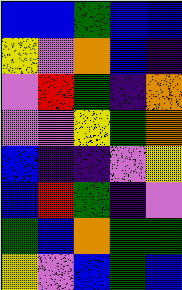[["blue", "blue", "green", "blue", "blue"], ["yellow", "violet", "orange", "blue", "indigo"], ["violet", "red", "green", "indigo", "orange"], ["violet", "violet", "yellow", "green", "orange"], ["blue", "indigo", "indigo", "violet", "yellow"], ["blue", "red", "green", "indigo", "violet"], ["green", "blue", "orange", "green", "green"], ["yellow", "violet", "blue", "green", "blue"]]